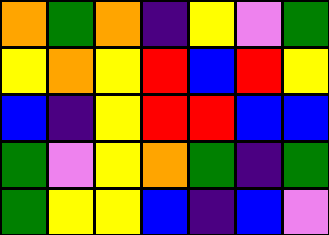[["orange", "green", "orange", "indigo", "yellow", "violet", "green"], ["yellow", "orange", "yellow", "red", "blue", "red", "yellow"], ["blue", "indigo", "yellow", "red", "red", "blue", "blue"], ["green", "violet", "yellow", "orange", "green", "indigo", "green"], ["green", "yellow", "yellow", "blue", "indigo", "blue", "violet"]]